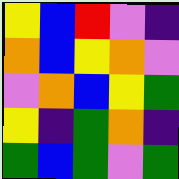[["yellow", "blue", "red", "violet", "indigo"], ["orange", "blue", "yellow", "orange", "violet"], ["violet", "orange", "blue", "yellow", "green"], ["yellow", "indigo", "green", "orange", "indigo"], ["green", "blue", "green", "violet", "green"]]